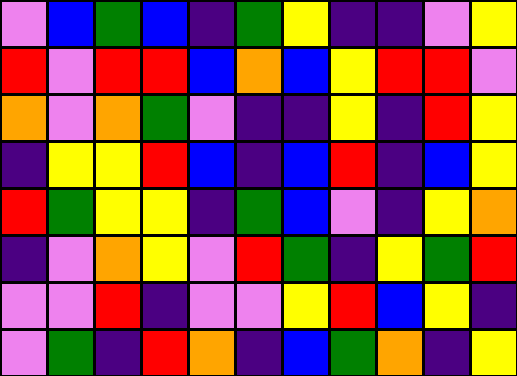[["violet", "blue", "green", "blue", "indigo", "green", "yellow", "indigo", "indigo", "violet", "yellow"], ["red", "violet", "red", "red", "blue", "orange", "blue", "yellow", "red", "red", "violet"], ["orange", "violet", "orange", "green", "violet", "indigo", "indigo", "yellow", "indigo", "red", "yellow"], ["indigo", "yellow", "yellow", "red", "blue", "indigo", "blue", "red", "indigo", "blue", "yellow"], ["red", "green", "yellow", "yellow", "indigo", "green", "blue", "violet", "indigo", "yellow", "orange"], ["indigo", "violet", "orange", "yellow", "violet", "red", "green", "indigo", "yellow", "green", "red"], ["violet", "violet", "red", "indigo", "violet", "violet", "yellow", "red", "blue", "yellow", "indigo"], ["violet", "green", "indigo", "red", "orange", "indigo", "blue", "green", "orange", "indigo", "yellow"]]